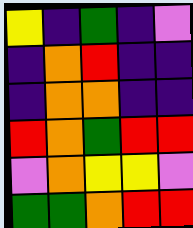[["yellow", "indigo", "green", "indigo", "violet"], ["indigo", "orange", "red", "indigo", "indigo"], ["indigo", "orange", "orange", "indigo", "indigo"], ["red", "orange", "green", "red", "red"], ["violet", "orange", "yellow", "yellow", "violet"], ["green", "green", "orange", "red", "red"]]